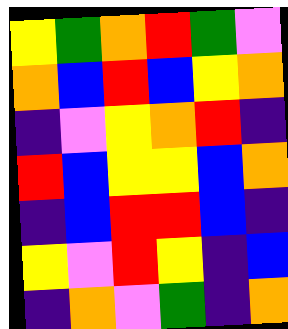[["yellow", "green", "orange", "red", "green", "violet"], ["orange", "blue", "red", "blue", "yellow", "orange"], ["indigo", "violet", "yellow", "orange", "red", "indigo"], ["red", "blue", "yellow", "yellow", "blue", "orange"], ["indigo", "blue", "red", "red", "blue", "indigo"], ["yellow", "violet", "red", "yellow", "indigo", "blue"], ["indigo", "orange", "violet", "green", "indigo", "orange"]]